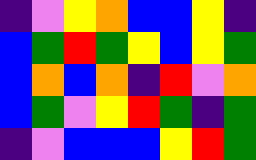[["indigo", "violet", "yellow", "orange", "blue", "blue", "yellow", "indigo"], ["blue", "green", "red", "green", "yellow", "blue", "yellow", "green"], ["blue", "orange", "blue", "orange", "indigo", "red", "violet", "orange"], ["blue", "green", "violet", "yellow", "red", "green", "indigo", "green"], ["indigo", "violet", "blue", "blue", "blue", "yellow", "red", "green"]]